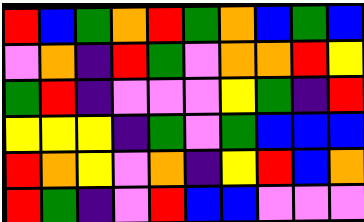[["red", "blue", "green", "orange", "red", "green", "orange", "blue", "green", "blue"], ["violet", "orange", "indigo", "red", "green", "violet", "orange", "orange", "red", "yellow"], ["green", "red", "indigo", "violet", "violet", "violet", "yellow", "green", "indigo", "red"], ["yellow", "yellow", "yellow", "indigo", "green", "violet", "green", "blue", "blue", "blue"], ["red", "orange", "yellow", "violet", "orange", "indigo", "yellow", "red", "blue", "orange"], ["red", "green", "indigo", "violet", "red", "blue", "blue", "violet", "violet", "violet"]]